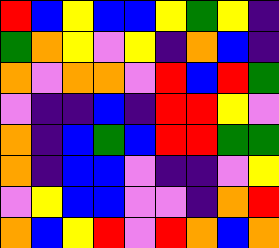[["red", "blue", "yellow", "blue", "blue", "yellow", "green", "yellow", "indigo"], ["green", "orange", "yellow", "violet", "yellow", "indigo", "orange", "blue", "indigo"], ["orange", "violet", "orange", "orange", "violet", "red", "blue", "red", "green"], ["violet", "indigo", "indigo", "blue", "indigo", "red", "red", "yellow", "violet"], ["orange", "indigo", "blue", "green", "blue", "red", "red", "green", "green"], ["orange", "indigo", "blue", "blue", "violet", "indigo", "indigo", "violet", "yellow"], ["violet", "yellow", "blue", "blue", "violet", "violet", "indigo", "orange", "red"], ["orange", "blue", "yellow", "red", "violet", "red", "orange", "blue", "orange"]]